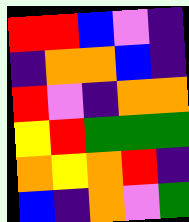[["red", "red", "blue", "violet", "indigo"], ["indigo", "orange", "orange", "blue", "indigo"], ["red", "violet", "indigo", "orange", "orange"], ["yellow", "red", "green", "green", "green"], ["orange", "yellow", "orange", "red", "indigo"], ["blue", "indigo", "orange", "violet", "green"]]